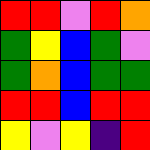[["red", "red", "violet", "red", "orange"], ["green", "yellow", "blue", "green", "violet"], ["green", "orange", "blue", "green", "green"], ["red", "red", "blue", "red", "red"], ["yellow", "violet", "yellow", "indigo", "red"]]